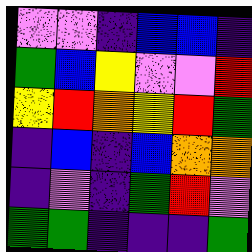[["violet", "violet", "indigo", "blue", "blue", "indigo"], ["green", "blue", "yellow", "violet", "violet", "red"], ["yellow", "red", "orange", "yellow", "red", "green"], ["indigo", "blue", "indigo", "blue", "orange", "orange"], ["indigo", "violet", "indigo", "green", "red", "violet"], ["green", "green", "indigo", "indigo", "indigo", "green"]]